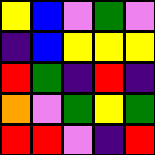[["yellow", "blue", "violet", "green", "violet"], ["indigo", "blue", "yellow", "yellow", "yellow"], ["red", "green", "indigo", "red", "indigo"], ["orange", "violet", "green", "yellow", "green"], ["red", "red", "violet", "indigo", "red"]]